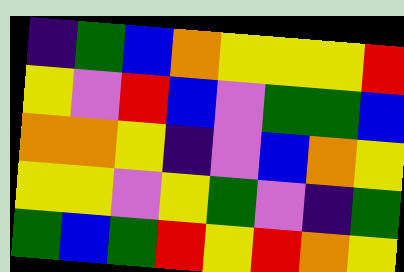[["indigo", "green", "blue", "orange", "yellow", "yellow", "yellow", "red"], ["yellow", "violet", "red", "blue", "violet", "green", "green", "blue"], ["orange", "orange", "yellow", "indigo", "violet", "blue", "orange", "yellow"], ["yellow", "yellow", "violet", "yellow", "green", "violet", "indigo", "green"], ["green", "blue", "green", "red", "yellow", "red", "orange", "yellow"]]